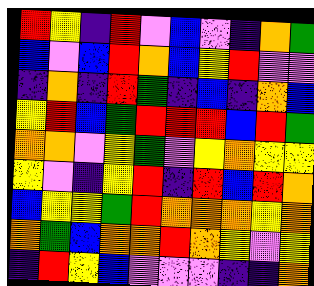[["red", "yellow", "indigo", "red", "violet", "blue", "violet", "indigo", "orange", "green"], ["blue", "violet", "blue", "red", "orange", "blue", "yellow", "red", "violet", "violet"], ["indigo", "orange", "indigo", "red", "green", "indigo", "blue", "indigo", "orange", "blue"], ["yellow", "red", "blue", "green", "red", "red", "red", "blue", "red", "green"], ["orange", "orange", "violet", "yellow", "green", "violet", "yellow", "orange", "yellow", "yellow"], ["yellow", "violet", "indigo", "yellow", "red", "indigo", "red", "blue", "red", "orange"], ["blue", "yellow", "yellow", "green", "red", "orange", "orange", "orange", "yellow", "orange"], ["orange", "green", "blue", "orange", "orange", "red", "orange", "yellow", "violet", "yellow"], ["indigo", "red", "yellow", "blue", "violet", "violet", "violet", "indigo", "indigo", "orange"]]